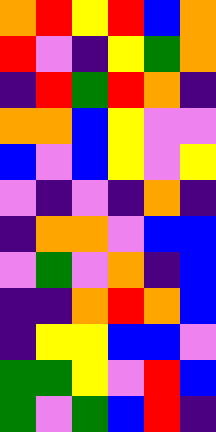[["orange", "red", "yellow", "red", "blue", "orange"], ["red", "violet", "indigo", "yellow", "green", "orange"], ["indigo", "red", "green", "red", "orange", "indigo"], ["orange", "orange", "blue", "yellow", "violet", "violet"], ["blue", "violet", "blue", "yellow", "violet", "yellow"], ["violet", "indigo", "violet", "indigo", "orange", "indigo"], ["indigo", "orange", "orange", "violet", "blue", "blue"], ["violet", "green", "violet", "orange", "indigo", "blue"], ["indigo", "indigo", "orange", "red", "orange", "blue"], ["indigo", "yellow", "yellow", "blue", "blue", "violet"], ["green", "green", "yellow", "violet", "red", "blue"], ["green", "violet", "green", "blue", "red", "indigo"]]